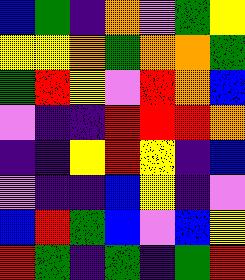[["blue", "green", "indigo", "orange", "violet", "green", "yellow"], ["yellow", "yellow", "orange", "green", "orange", "orange", "green"], ["green", "red", "yellow", "violet", "red", "orange", "blue"], ["violet", "indigo", "indigo", "red", "red", "red", "orange"], ["indigo", "indigo", "yellow", "red", "yellow", "indigo", "blue"], ["violet", "indigo", "indigo", "blue", "yellow", "indigo", "violet"], ["blue", "red", "green", "blue", "violet", "blue", "yellow"], ["red", "green", "indigo", "green", "indigo", "green", "red"]]